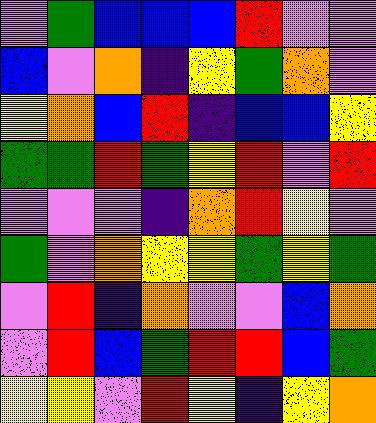[["violet", "green", "blue", "blue", "blue", "red", "violet", "violet"], ["blue", "violet", "orange", "indigo", "yellow", "green", "orange", "violet"], ["yellow", "orange", "blue", "red", "indigo", "blue", "blue", "yellow"], ["green", "green", "red", "green", "yellow", "red", "violet", "red"], ["violet", "violet", "violet", "indigo", "orange", "red", "yellow", "violet"], ["green", "violet", "orange", "yellow", "yellow", "green", "yellow", "green"], ["violet", "red", "indigo", "orange", "violet", "violet", "blue", "orange"], ["violet", "red", "blue", "green", "red", "red", "blue", "green"], ["yellow", "yellow", "violet", "red", "yellow", "indigo", "yellow", "orange"]]